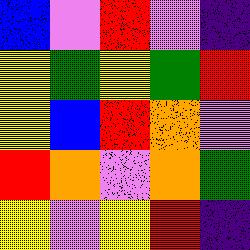[["blue", "violet", "red", "violet", "indigo"], ["yellow", "green", "yellow", "green", "red"], ["yellow", "blue", "red", "orange", "violet"], ["red", "orange", "violet", "orange", "green"], ["yellow", "violet", "yellow", "red", "indigo"]]